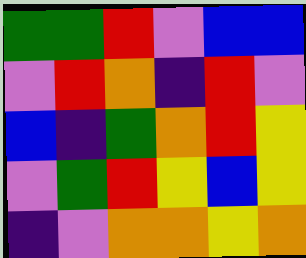[["green", "green", "red", "violet", "blue", "blue"], ["violet", "red", "orange", "indigo", "red", "violet"], ["blue", "indigo", "green", "orange", "red", "yellow"], ["violet", "green", "red", "yellow", "blue", "yellow"], ["indigo", "violet", "orange", "orange", "yellow", "orange"]]